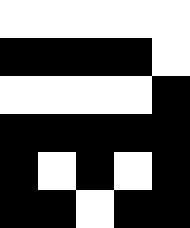[["white", "white", "white", "white", "white"], ["black", "black", "black", "black", "white"], ["white", "white", "white", "white", "black"], ["black", "black", "black", "black", "black"], ["black", "white", "black", "white", "black"], ["black", "black", "white", "black", "black"]]